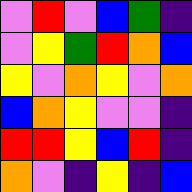[["violet", "red", "violet", "blue", "green", "indigo"], ["violet", "yellow", "green", "red", "orange", "blue"], ["yellow", "violet", "orange", "yellow", "violet", "orange"], ["blue", "orange", "yellow", "violet", "violet", "indigo"], ["red", "red", "yellow", "blue", "red", "indigo"], ["orange", "violet", "indigo", "yellow", "indigo", "blue"]]